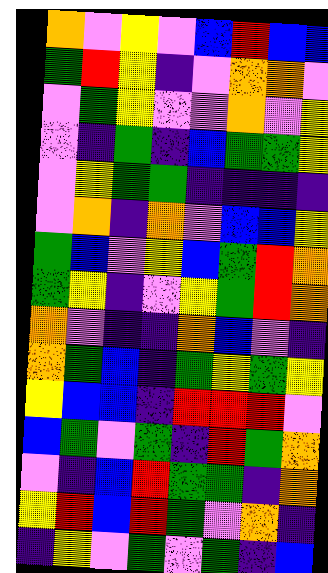[["orange", "violet", "yellow", "violet", "blue", "red", "blue", "blue"], ["green", "red", "yellow", "indigo", "violet", "orange", "orange", "violet"], ["violet", "green", "yellow", "violet", "violet", "orange", "violet", "yellow"], ["violet", "indigo", "green", "indigo", "blue", "green", "green", "yellow"], ["violet", "yellow", "green", "green", "indigo", "indigo", "indigo", "indigo"], ["violet", "orange", "indigo", "orange", "violet", "blue", "blue", "yellow"], ["green", "blue", "violet", "yellow", "blue", "green", "red", "orange"], ["green", "yellow", "indigo", "violet", "yellow", "green", "red", "orange"], ["orange", "violet", "indigo", "indigo", "orange", "blue", "violet", "indigo"], ["orange", "green", "blue", "indigo", "green", "yellow", "green", "yellow"], ["yellow", "blue", "blue", "indigo", "red", "red", "red", "violet"], ["blue", "green", "violet", "green", "indigo", "red", "green", "orange"], ["violet", "indigo", "blue", "red", "green", "green", "indigo", "orange"], ["yellow", "red", "blue", "red", "green", "violet", "orange", "indigo"], ["indigo", "yellow", "violet", "green", "violet", "green", "indigo", "blue"]]